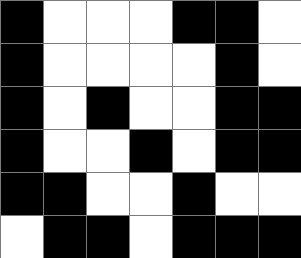[["black", "white", "white", "white", "black", "black", "white"], ["black", "white", "white", "white", "white", "black", "white"], ["black", "white", "black", "white", "white", "black", "black"], ["black", "white", "white", "black", "white", "black", "black"], ["black", "black", "white", "white", "black", "white", "white"], ["white", "black", "black", "white", "black", "black", "black"]]